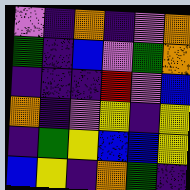[["violet", "indigo", "orange", "indigo", "violet", "orange"], ["green", "indigo", "blue", "violet", "green", "orange"], ["indigo", "indigo", "indigo", "red", "violet", "blue"], ["orange", "indigo", "violet", "yellow", "indigo", "yellow"], ["indigo", "green", "yellow", "blue", "blue", "yellow"], ["blue", "yellow", "indigo", "orange", "green", "indigo"]]